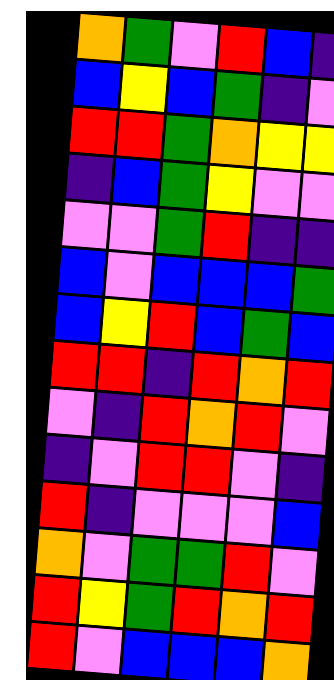[["orange", "green", "violet", "red", "blue", "indigo"], ["blue", "yellow", "blue", "green", "indigo", "violet"], ["red", "red", "green", "orange", "yellow", "yellow"], ["indigo", "blue", "green", "yellow", "violet", "violet"], ["violet", "violet", "green", "red", "indigo", "indigo"], ["blue", "violet", "blue", "blue", "blue", "green"], ["blue", "yellow", "red", "blue", "green", "blue"], ["red", "red", "indigo", "red", "orange", "red"], ["violet", "indigo", "red", "orange", "red", "violet"], ["indigo", "violet", "red", "red", "violet", "indigo"], ["red", "indigo", "violet", "violet", "violet", "blue"], ["orange", "violet", "green", "green", "red", "violet"], ["red", "yellow", "green", "red", "orange", "red"], ["red", "violet", "blue", "blue", "blue", "orange"]]